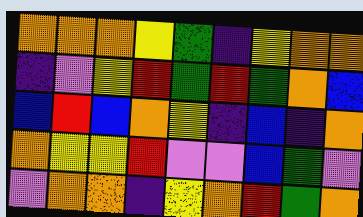[["orange", "orange", "orange", "yellow", "green", "indigo", "yellow", "orange", "orange"], ["indigo", "violet", "yellow", "red", "green", "red", "green", "orange", "blue"], ["blue", "red", "blue", "orange", "yellow", "indigo", "blue", "indigo", "orange"], ["orange", "yellow", "yellow", "red", "violet", "violet", "blue", "green", "violet"], ["violet", "orange", "orange", "indigo", "yellow", "orange", "red", "green", "orange"]]